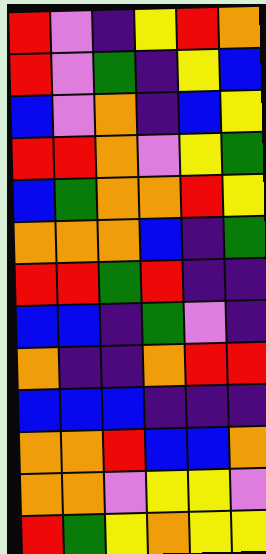[["red", "violet", "indigo", "yellow", "red", "orange"], ["red", "violet", "green", "indigo", "yellow", "blue"], ["blue", "violet", "orange", "indigo", "blue", "yellow"], ["red", "red", "orange", "violet", "yellow", "green"], ["blue", "green", "orange", "orange", "red", "yellow"], ["orange", "orange", "orange", "blue", "indigo", "green"], ["red", "red", "green", "red", "indigo", "indigo"], ["blue", "blue", "indigo", "green", "violet", "indigo"], ["orange", "indigo", "indigo", "orange", "red", "red"], ["blue", "blue", "blue", "indigo", "indigo", "indigo"], ["orange", "orange", "red", "blue", "blue", "orange"], ["orange", "orange", "violet", "yellow", "yellow", "violet"], ["red", "green", "yellow", "orange", "yellow", "yellow"]]